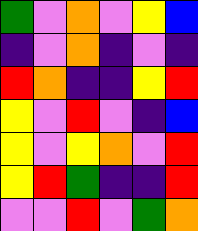[["green", "violet", "orange", "violet", "yellow", "blue"], ["indigo", "violet", "orange", "indigo", "violet", "indigo"], ["red", "orange", "indigo", "indigo", "yellow", "red"], ["yellow", "violet", "red", "violet", "indigo", "blue"], ["yellow", "violet", "yellow", "orange", "violet", "red"], ["yellow", "red", "green", "indigo", "indigo", "red"], ["violet", "violet", "red", "violet", "green", "orange"]]